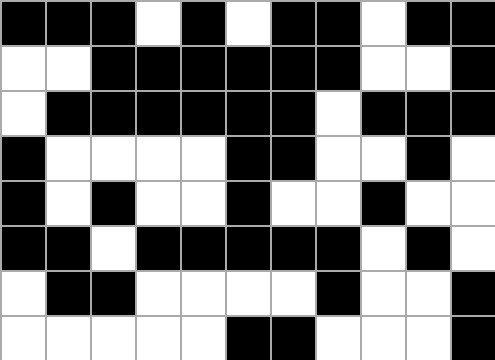[["black", "black", "black", "white", "black", "white", "black", "black", "white", "black", "black"], ["white", "white", "black", "black", "black", "black", "black", "black", "white", "white", "black"], ["white", "black", "black", "black", "black", "black", "black", "white", "black", "black", "black"], ["black", "white", "white", "white", "white", "black", "black", "white", "white", "black", "white"], ["black", "white", "black", "white", "white", "black", "white", "white", "black", "white", "white"], ["black", "black", "white", "black", "black", "black", "black", "black", "white", "black", "white"], ["white", "black", "black", "white", "white", "white", "white", "black", "white", "white", "black"], ["white", "white", "white", "white", "white", "black", "black", "white", "white", "white", "black"]]